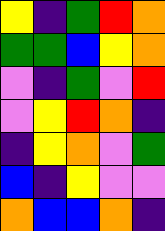[["yellow", "indigo", "green", "red", "orange"], ["green", "green", "blue", "yellow", "orange"], ["violet", "indigo", "green", "violet", "red"], ["violet", "yellow", "red", "orange", "indigo"], ["indigo", "yellow", "orange", "violet", "green"], ["blue", "indigo", "yellow", "violet", "violet"], ["orange", "blue", "blue", "orange", "indigo"]]